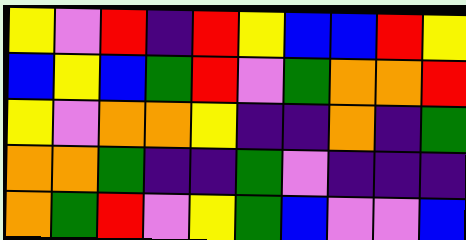[["yellow", "violet", "red", "indigo", "red", "yellow", "blue", "blue", "red", "yellow"], ["blue", "yellow", "blue", "green", "red", "violet", "green", "orange", "orange", "red"], ["yellow", "violet", "orange", "orange", "yellow", "indigo", "indigo", "orange", "indigo", "green"], ["orange", "orange", "green", "indigo", "indigo", "green", "violet", "indigo", "indigo", "indigo"], ["orange", "green", "red", "violet", "yellow", "green", "blue", "violet", "violet", "blue"]]